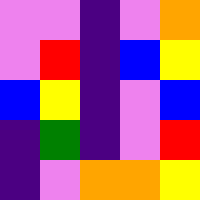[["violet", "violet", "indigo", "violet", "orange"], ["violet", "red", "indigo", "blue", "yellow"], ["blue", "yellow", "indigo", "violet", "blue"], ["indigo", "green", "indigo", "violet", "red"], ["indigo", "violet", "orange", "orange", "yellow"]]